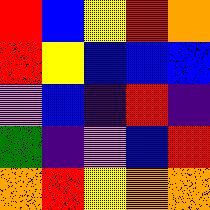[["red", "blue", "yellow", "red", "orange"], ["red", "yellow", "blue", "blue", "blue"], ["violet", "blue", "indigo", "red", "indigo"], ["green", "indigo", "violet", "blue", "red"], ["orange", "red", "yellow", "orange", "orange"]]